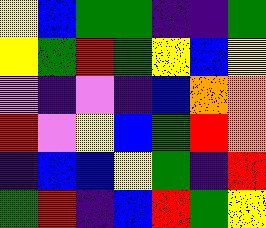[["yellow", "blue", "green", "green", "indigo", "indigo", "green"], ["yellow", "green", "red", "green", "yellow", "blue", "yellow"], ["violet", "indigo", "violet", "indigo", "blue", "orange", "orange"], ["red", "violet", "yellow", "blue", "green", "red", "orange"], ["indigo", "blue", "blue", "yellow", "green", "indigo", "red"], ["green", "red", "indigo", "blue", "red", "green", "yellow"]]